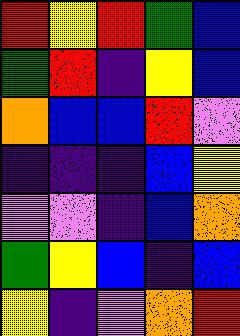[["red", "yellow", "red", "green", "blue"], ["green", "red", "indigo", "yellow", "blue"], ["orange", "blue", "blue", "red", "violet"], ["indigo", "indigo", "indigo", "blue", "yellow"], ["violet", "violet", "indigo", "blue", "orange"], ["green", "yellow", "blue", "indigo", "blue"], ["yellow", "indigo", "violet", "orange", "red"]]